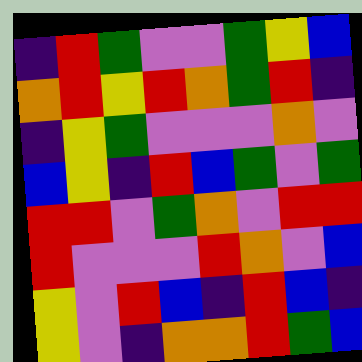[["indigo", "red", "green", "violet", "violet", "green", "yellow", "blue"], ["orange", "red", "yellow", "red", "orange", "green", "red", "indigo"], ["indigo", "yellow", "green", "violet", "violet", "violet", "orange", "violet"], ["blue", "yellow", "indigo", "red", "blue", "green", "violet", "green"], ["red", "red", "violet", "green", "orange", "violet", "red", "red"], ["red", "violet", "violet", "violet", "red", "orange", "violet", "blue"], ["yellow", "violet", "red", "blue", "indigo", "red", "blue", "indigo"], ["yellow", "violet", "indigo", "orange", "orange", "red", "green", "blue"]]